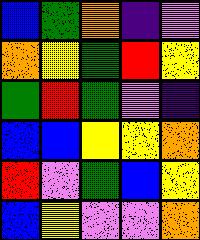[["blue", "green", "orange", "indigo", "violet"], ["orange", "yellow", "green", "red", "yellow"], ["green", "red", "green", "violet", "indigo"], ["blue", "blue", "yellow", "yellow", "orange"], ["red", "violet", "green", "blue", "yellow"], ["blue", "yellow", "violet", "violet", "orange"]]